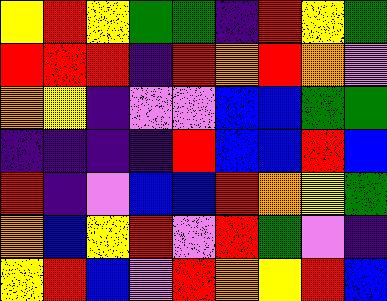[["yellow", "red", "yellow", "green", "green", "indigo", "red", "yellow", "green"], ["red", "red", "red", "indigo", "red", "orange", "red", "orange", "violet"], ["orange", "yellow", "indigo", "violet", "violet", "blue", "blue", "green", "green"], ["indigo", "indigo", "indigo", "indigo", "red", "blue", "blue", "red", "blue"], ["red", "indigo", "violet", "blue", "blue", "red", "orange", "yellow", "green"], ["orange", "blue", "yellow", "red", "violet", "red", "green", "violet", "indigo"], ["yellow", "red", "blue", "violet", "red", "orange", "yellow", "red", "blue"]]